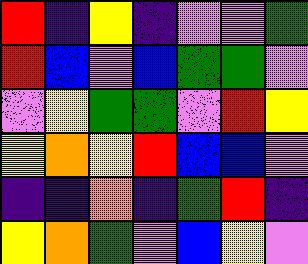[["red", "indigo", "yellow", "indigo", "violet", "violet", "green"], ["red", "blue", "violet", "blue", "green", "green", "violet"], ["violet", "yellow", "green", "green", "violet", "red", "yellow"], ["yellow", "orange", "yellow", "red", "blue", "blue", "violet"], ["indigo", "indigo", "orange", "indigo", "green", "red", "indigo"], ["yellow", "orange", "green", "violet", "blue", "yellow", "violet"]]